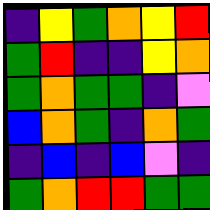[["indigo", "yellow", "green", "orange", "yellow", "red"], ["green", "red", "indigo", "indigo", "yellow", "orange"], ["green", "orange", "green", "green", "indigo", "violet"], ["blue", "orange", "green", "indigo", "orange", "green"], ["indigo", "blue", "indigo", "blue", "violet", "indigo"], ["green", "orange", "red", "red", "green", "green"]]